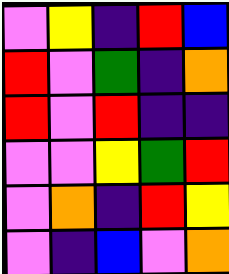[["violet", "yellow", "indigo", "red", "blue"], ["red", "violet", "green", "indigo", "orange"], ["red", "violet", "red", "indigo", "indigo"], ["violet", "violet", "yellow", "green", "red"], ["violet", "orange", "indigo", "red", "yellow"], ["violet", "indigo", "blue", "violet", "orange"]]